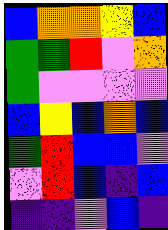[["blue", "orange", "orange", "yellow", "blue"], ["green", "green", "red", "violet", "orange"], ["green", "violet", "violet", "violet", "violet"], ["blue", "yellow", "blue", "orange", "blue"], ["green", "red", "blue", "blue", "violet"], ["violet", "red", "blue", "indigo", "blue"], ["indigo", "indigo", "violet", "blue", "indigo"]]